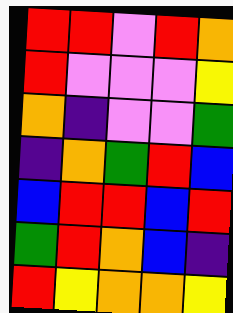[["red", "red", "violet", "red", "orange"], ["red", "violet", "violet", "violet", "yellow"], ["orange", "indigo", "violet", "violet", "green"], ["indigo", "orange", "green", "red", "blue"], ["blue", "red", "red", "blue", "red"], ["green", "red", "orange", "blue", "indigo"], ["red", "yellow", "orange", "orange", "yellow"]]